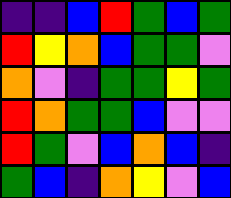[["indigo", "indigo", "blue", "red", "green", "blue", "green"], ["red", "yellow", "orange", "blue", "green", "green", "violet"], ["orange", "violet", "indigo", "green", "green", "yellow", "green"], ["red", "orange", "green", "green", "blue", "violet", "violet"], ["red", "green", "violet", "blue", "orange", "blue", "indigo"], ["green", "blue", "indigo", "orange", "yellow", "violet", "blue"]]